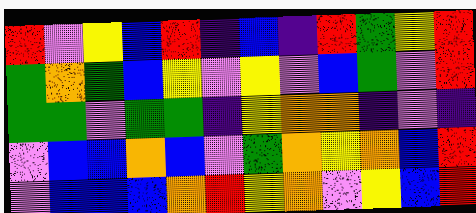[["red", "violet", "yellow", "blue", "red", "indigo", "blue", "indigo", "red", "green", "yellow", "red"], ["green", "orange", "green", "blue", "yellow", "violet", "yellow", "violet", "blue", "green", "violet", "red"], ["green", "green", "violet", "green", "green", "indigo", "yellow", "orange", "orange", "indigo", "violet", "indigo"], ["violet", "blue", "blue", "orange", "blue", "violet", "green", "orange", "yellow", "orange", "blue", "red"], ["violet", "blue", "blue", "blue", "orange", "red", "yellow", "orange", "violet", "yellow", "blue", "red"]]